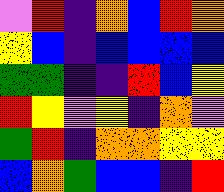[["violet", "red", "indigo", "orange", "blue", "red", "orange"], ["yellow", "blue", "indigo", "blue", "blue", "blue", "blue"], ["green", "green", "indigo", "indigo", "red", "blue", "yellow"], ["red", "yellow", "violet", "yellow", "indigo", "orange", "violet"], ["green", "red", "indigo", "orange", "orange", "yellow", "yellow"], ["blue", "orange", "green", "blue", "blue", "indigo", "red"]]